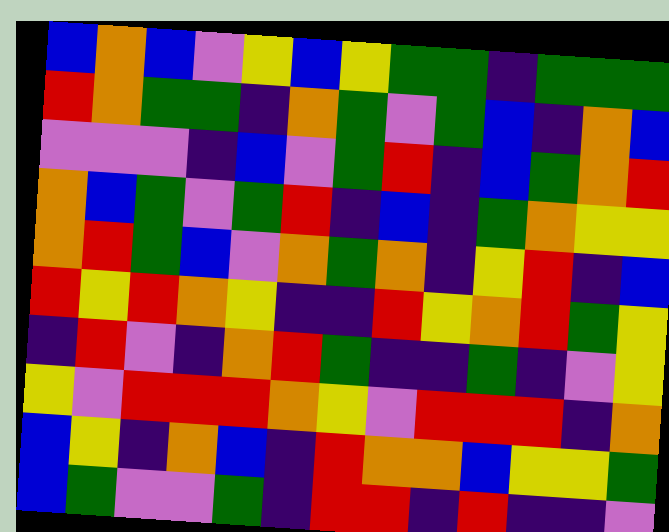[["blue", "orange", "blue", "violet", "yellow", "blue", "yellow", "green", "green", "indigo", "green", "green", "green"], ["red", "orange", "green", "green", "indigo", "orange", "green", "violet", "green", "blue", "indigo", "orange", "blue"], ["violet", "violet", "violet", "indigo", "blue", "violet", "green", "red", "indigo", "blue", "green", "orange", "red"], ["orange", "blue", "green", "violet", "green", "red", "indigo", "blue", "indigo", "green", "orange", "yellow", "yellow"], ["orange", "red", "green", "blue", "violet", "orange", "green", "orange", "indigo", "yellow", "red", "indigo", "blue"], ["red", "yellow", "red", "orange", "yellow", "indigo", "indigo", "red", "yellow", "orange", "red", "green", "yellow"], ["indigo", "red", "violet", "indigo", "orange", "red", "green", "indigo", "indigo", "green", "indigo", "violet", "yellow"], ["yellow", "violet", "red", "red", "red", "orange", "yellow", "violet", "red", "red", "red", "indigo", "orange"], ["blue", "yellow", "indigo", "orange", "blue", "indigo", "red", "orange", "orange", "blue", "yellow", "yellow", "green"], ["blue", "green", "violet", "violet", "green", "indigo", "red", "red", "indigo", "red", "indigo", "indigo", "violet"]]